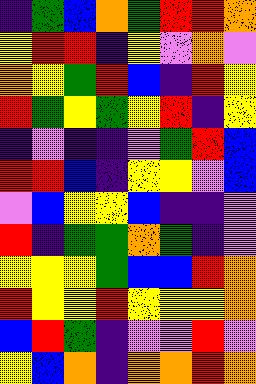[["indigo", "green", "blue", "orange", "green", "red", "red", "orange"], ["yellow", "red", "red", "indigo", "yellow", "violet", "orange", "violet"], ["orange", "yellow", "green", "red", "blue", "indigo", "red", "yellow"], ["red", "green", "yellow", "green", "yellow", "red", "indigo", "yellow"], ["indigo", "violet", "indigo", "indigo", "violet", "green", "red", "blue"], ["red", "red", "blue", "indigo", "yellow", "yellow", "violet", "blue"], ["violet", "blue", "yellow", "yellow", "blue", "indigo", "indigo", "violet"], ["red", "indigo", "green", "green", "orange", "green", "indigo", "violet"], ["yellow", "yellow", "yellow", "green", "blue", "blue", "red", "orange"], ["red", "yellow", "yellow", "red", "yellow", "yellow", "yellow", "orange"], ["blue", "red", "green", "indigo", "violet", "violet", "red", "violet"], ["yellow", "blue", "orange", "indigo", "orange", "orange", "red", "orange"]]